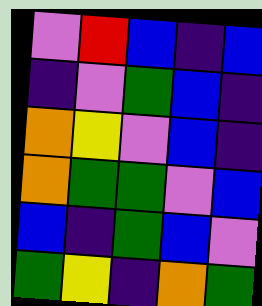[["violet", "red", "blue", "indigo", "blue"], ["indigo", "violet", "green", "blue", "indigo"], ["orange", "yellow", "violet", "blue", "indigo"], ["orange", "green", "green", "violet", "blue"], ["blue", "indigo", "green", "blue", "violet"], ["green", "yellow", "indigo", "orange", "green"]]